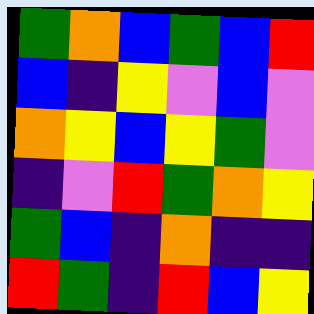[["green", "orange", "blue", "green", "blue", "red"], ["blue", "indigo", "yellow", "violet", "blue", "violet"], ["orange", "yellow", "blue", "yellow", "green", "violet"], ["indigo", "violet", "red", "green", "orange", "yellow"], ["green", "blue", "indigo", "orange", "indigo", "indigo"], ["red", "green", "indigo", "red", "blue", "yellow"]]